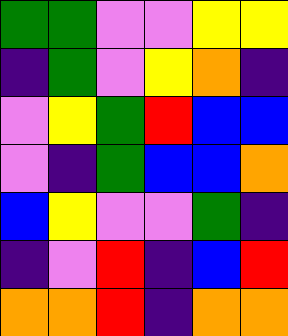[["green", "green", "violet", "violet", "yellow", "yellow"], ["indigo", "green", "violet", "yellow", "orange", "indigo"], ["violet", "yellow", "green", "red", "blue", "blue"], ["violet", "indigo", "green", "blue", "blue", "orange"], ["blue", "yellow", "violet", "violet", "green", "indigo"], ["indigo", "violet", "red", "indigo", "blue", "red"], ["orange", "orange", "red", "indigo", "orange", "orange"]]